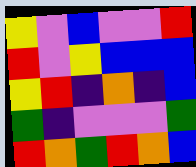[["yellow", "violet", "blue", "violet", "violet", "red"], ["red", "violet", "yellow", "blue", "blue", "blue"], ["yellow", "red", "indigo", "orange", "indigo", "blue"], ["green", "indigo", "violet", "violet", "violet", "green"], ["red", "orange", "green", "red", "orange", "blue"]]